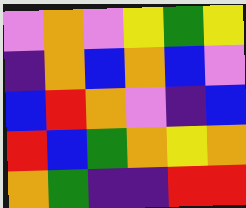[["violet", "orange", "violet", "yellow", "green", "yellow"], ["indigo", "orange", "blue", "orange", "blue", "violet"], ["blue", "red", "orange", "violet", "indigo", "blue"], ["red", "blue", "green", "orange", "yellow", "orange"], ["orange", "green", "indigo", "indigo", "red", "red"]]